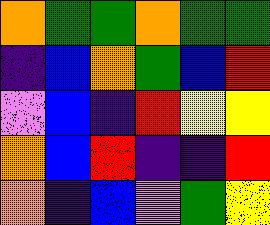[["orange", "green", "green", "orange", "green", "green"], ["indigo", "blue", "orange", "green", "blue", "red"], ["violet", "blue", "indigo", "red", "yellow", "yellow"], ["orange", "blue", "red", "indigo", "indigo", "red"], ["orange", "indigo", "blue", "violet", "green", "yellow"]]